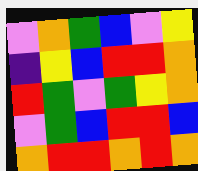[["violet", "orange", "green", "blue", "violet", "yellow"], ["indigo", "yellow", "blue", "red", "red", "orange"], ["red", "green", "violet", "green", "yellow", "orange"], ["violet", "green", "blue", "red", "red", "blue"], ["orange", "red", "red", "orange", "red", "orange"]]